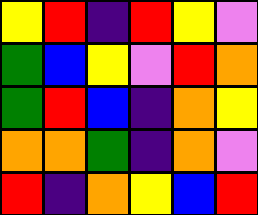[["yellow", "red", "indigo", "red", "yellow", "violet"], ["green", "blue", "yellow", "violet", "red", "orange"], ["green", "red", "blue", "indigo", "orange", "yellow"], ["orange", "orange", "green", "indigo", "orange", "violet"], ["red", "indigo", "orange", "yellow", "blue", "red"]]